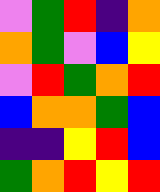[["violet", "green", "red", "indigo", "orange"], ["orange", "green", "violet", "blue", "yellow"], ["violet", "red", "green", "orange", "red"], ["blue", "orange", "orange", "green", "blue"], ["indigo", "indigo", "yellow", "red", "blue"], ["green", "orange", "red", "yellow", "red"]]